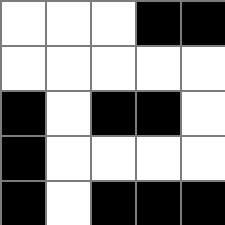[["white", "white", "white", "black", "black"], ["white", "white", "white", "white", "white"], ["black", "white", "black", "black", "white"], ["black", "white", "white", "white", "white"], ["black", "white", "black", "black", "black"]]